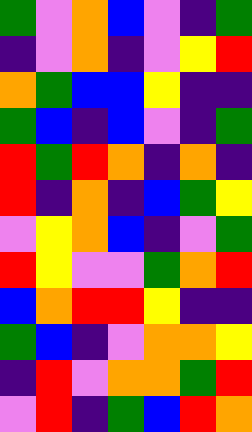[["green", "violet", "orange", "blue", "violet", "indigo", "green"], ["indigo", "violet", "orange", "indigo", "violet", "yellow", "red"], ["orange", "green", "blue", "blue", "yellow", "indigo", "indigo"], ["green", "blue", "indigo", "blue", "violet", "indigo", "green"], ["red", "green", "red", "orange", "indigo", "orange", "indigo"], ["red", "indigo", "orange", "indigo", "blue", "green", "yellow"], ["violet", "yellow", "orange", "blue", "indigo", "violet", "green"], ["red", "yellow", "violet", "violet", "green", "orange", "red"], ["blue", "orange", "red", "red", "yellow", "indigo", "indigo"], ["green", "blue", "indigo", "violet", "orange", "orange", "yellow"], ["indigo", "red", "violet", "orange", "orange", "green", "red"], ["violet", "red", "indigo", "green", "blue", "red", "orange"]]